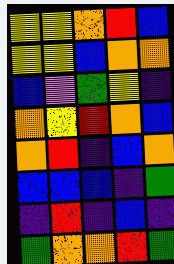[["yellow", "yellow", "orange", "red", "blue"], ["yellow", "yellow", "blue", "orange", "orange"], ["blue", "violet", "green", "yellow", "indigo"], ["orange", "yellow", "red", "orange", "blue"], ["orange", "red", "indigo", "blue", "orange"], ["blue", "blue", "blue", "indigo", "green"], ["indigo", "red", "indigo", "blue", "indigo"], ["green", "orange", "orange", "red", "green"]]